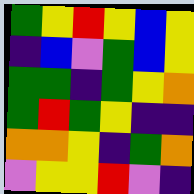[["green", "yellow", "red", "yellow", "blue", "yellow"], ["indigo", "blue", "violet", "green", "blue", "yellow"], ["green", "green", "indigo", "green", "yellow", "orange"], ["green", "red", "green", "yellow", "indigo", "indigo"], ["orange", "orange", "yellow", "indigo", "green", "orange"], ["violet", "yellow", "yellow", "red", "violet", "indigo"]]